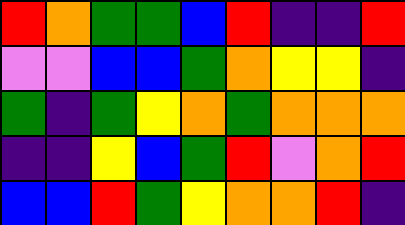[["red", "orange", "green", "green", "blue", "red", "indigo", "indigo", "red"], ["violet", "violet", "blue", "blue", "green", "orange", "yellow", "yellow", "indigo"], ["green", "indigo", "green", "yellow", "orange", "green", "orange", "orange", "orange"], ["indigo", "indigo", "yellow", "blue", "green", "red", "violet", "orange", "red"], ["blue", "blue", "red", "green", "yellow", "orange", "orange", "red", "indigo"]]